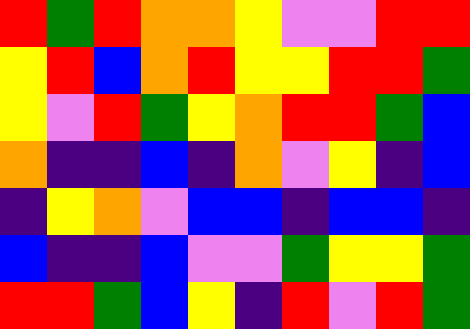[["red", "green", "red", "orange", "orange", "yellow", "violet", "violet", "red", "red"], ["yellow", "red", "blue", "orange", "red", "yellow", "yellow", "red", "red", "green"], ["yellow", "violet", "red", "green", "yellow", "orange", "red", "red", "green", "blue"], ["orange", "indigo", "indigo", "blue", "indigo", "orange", "violet", "yellow", "indigo", "blue"], ["indigo", "yellow", "orange", "violet", "blue", "blue", "indigo", "blue", "blue", "indigo"], ["blue", "indigo", "indigo", "blue", "violet", "violet", "green", "yellow", "yellow", "green"], ["red", "red", "green", "blue", "yellow", "indigo", "red", "violet", "red", "green"]]